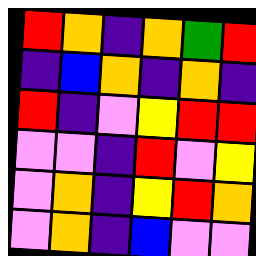[["red", "orange", "indigo", "orange", "green", "red"], ["indigo", "blue", "orange", "indigo", "orange", "indigo"], ["red", "indigo", "violet", "yellow", "red", "red"], ["violet", "violet", "indigo", "red", "violet", "yellow"], ["violet", "orange", "indigo", "yellow", "red", "orange"], ["violet", "orange", "indigo", "blue", "violet", "violet"]]